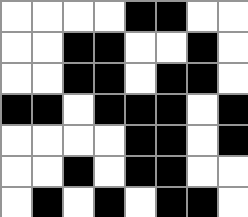[["white", "white", "white", "white", "black", "black", "white", "white"], ["white", "white", "black", "black", "white", "white", "black", "white"], ["white", "white", "black", "black", "white", "black", "black", "white"], ["black", "black", "white", "black", "black", "black", "white", "black"], ["white", "white", "white", "white", "black", "black", "white", "black"], ["white", "white", "black", "white", "black", "black", "white", "white"], ["white", "black", "white", "black", "white", "black", "black", "white"]]